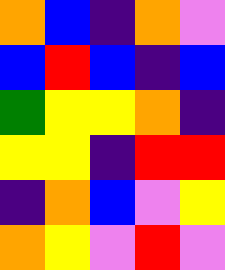[["orange", "blue", "indigo", "orange", "violet"], ["blue", "red", "blue", "indigo", "blue"], ["green", "yellow", "yellow", "orange", "indigo"], ["yellow", "yellow", "indigo", "red", "red"], ["indigo", "orange", "blue", "violet", "yellow"], ["orange", "yellow", "violet", "red", "violet"]]